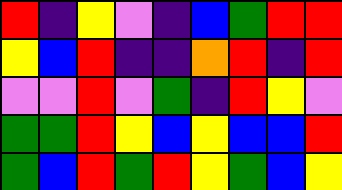[["red", "indigo", "yellow", "violet", "indigo", "blue", "green", "red", "red"], ["yellow", "blue", "red", "indigo", "indigo", "orange", "red", "indigo", "red"], ["violet", "violet", "red", "violet", "green", "indigo", "red", "yellow", "violet"], ["green", "green", "red", "yellow", "blue", "yellow", "blue", "blue", "red"], ["green", "blue", "red", "green", "red", "yellow", "green", "blue", "yellow"]]